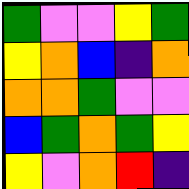[["green", "violet", "violet", "yellow", "green"], ["yellow", "orange", "blue", "indigo", "orange"], ["orange", "orange", "green", "violet", "violet"], ["blue", "green", "orange", "green", "yellow"], ["yellow", "violet", "orange", "red", "indigo"]]